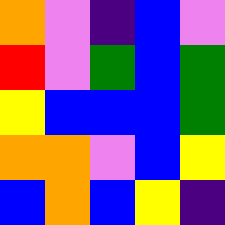[["orange", "violet", "indigo", "blue", "violet"], ["red", "violet", "green", "blue", "green"], ["yellow", "blue", "blue", "blue", "green"], ["orange", "orange", "violet", "blue", "yellow"], ["blue", "orange", "blue", "yellow", "indigo"]]